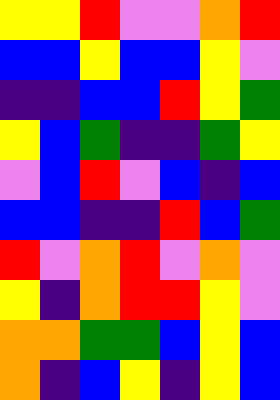[["yellow", "yellow", "red", "violet", "violet", "orange", "red"], ["blue", "blue", "yellow", "blue", "blue", "yellow", "violet"], ["indigo", "indigo", "blue", "blue", "red", "yellow", "green"], ["yellow", "blue", "green", "indigo", "indigo", "green", "yellow"], ["violet", "blue", "red", "violet", "blue", "indigo", "blue"], ["blue", "blue", "indigo", "indigo", "red", "blue", "green"], ["red", "violet", "orange", "red", "violet", "orange", "violet"], ["yellow", "indigo", "orange", "red", "red", "yellow", "violet"], ["orange", "orange", "green", "green", "blue", "yellow", "blue"], ["orange", "indigo", "blue", "yellow", "indigo", "yellow", "blue"]]